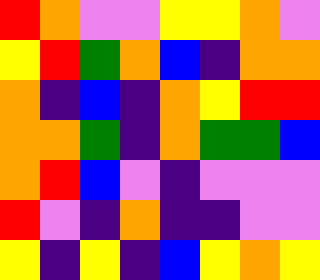[["red", "orange", "violet", "violet", "yellow", "yellow", "orange", "violet"], ["yellow", "red", "green", "orange", "blue", "indigo", "orange", "orange"], ["orange", "indigo", "blue", "indigo", "orange", "yellow", "red", "red"], ["orange", "orange", "green", "indigo", "orange", "green", "green", "blue"], ["orange", "red", "blue", "violet", "indigo", "violet", "violet", "violet"], ["red", "violet", "indigo", "orange", "indigo", "indigo", "violet", "violet"], ["yellow", "indigo", "yellow", "indigo", "blue", "yellow", "orange", "yellow"]]